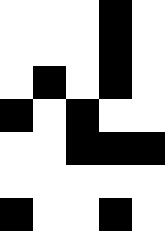[["white", "white", "white", "black", "white"], ["white", "white", "white", "black", "white"], ["white", "black", "white", "black", "white"], ["black", "white", "black", "white", "white"], ["white", "white", "black", "black", "black"], ["white", "white", "white", "white", "white"], ["black", "white", "white", "black", "white"]]